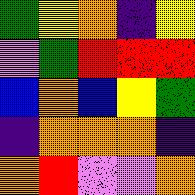[["green", "yellow", "orange", "indigo", "yellow"], ["violet", "green", "red", "red", "red"], ["blue", "orange", "blue", "yellow", "green"], ["indigo", "orange", "orange", "orange", "indigo"], ["orange", "red", "violet", "violet", "orange"]]